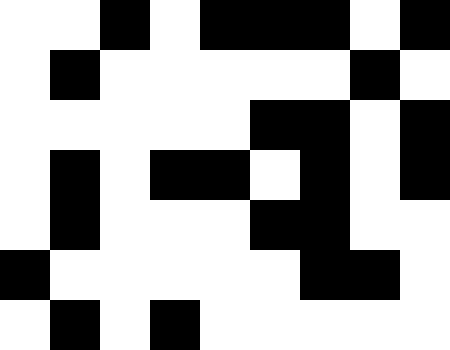[["white", "white", "black", "white", "black", "black", "black", "white", "black"], ["white", "black", "white", "white", "white", "white", "white", "black", "white"], ["white", "white", "white", "white", "white", "black", "black", "white", "black"], ["white", "black", "white", "black", "black", "white", "black", "white", "black"], ["white", "black", "white", "white", "white", "black", "black", "white", "white"], ["black", "white", "white", "white", "white", "white", "black", "black", "white"], ["white", "black", "white", "black", "white", "white", "white", "white", "white"]]